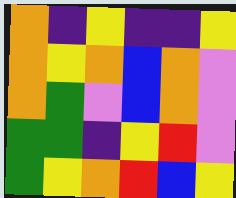[["orange", "indigo", "yellow", "indigo", "indigo", "yellow"], ["orange", "yellow", "orange", "blue", "orange", "violet"], ["orange", "green", "violet", "blue", "orange", "violet"], ["green", "green", "indigo", "yellow", "red", "violet"], ["green", "yellow", "orange", "red", "blue", "yellow"]]